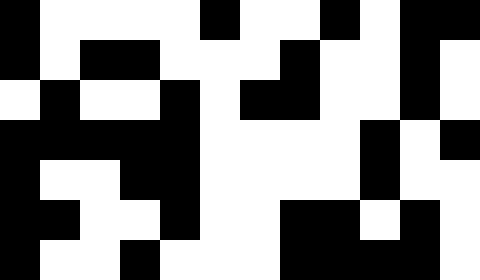[["black", "white", "white", "white", "white", "black", "white", "white", "black", "white", "black", "black"], ["black", "white", "black", "black", "white", "white", "white", "black", "white", "white", "black", "white"], ["white", "black", "white", "white", "black", "white", "black", "black", "white", "white", "black", "white"], ["black", "black", "black", "black", "black", "white", "white", "white", "white", "black", "white", "black"], ["black", "white", "white", "black", "black", "white", "white", "white", "white", "black", "white", "white"], ["black", "black", "white", "white", "black", "white", "white", "black", "black", "white", "black", "white"], ["black", "white", "white", "black", "white", "white", "white", "black", "black", "black", "black", "white"]]